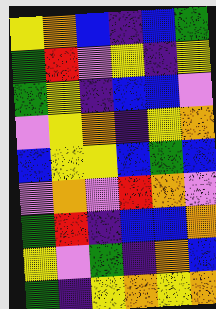[["yellow", "orange", "blue", "indigo", "blue", "green"], ["green", "red", "violet", "yellow", "indigo", "yellow"], ["green", "yellow", "indigo", "blue", "blue", "violet"], ["violet", "yellow", "orange", "indigo", "yellow", "orange"], ["blue", "yellow", "yellow", "blue", "green", "blue"], ["violet", "orange", "violet", "red", "orange", "violet"], ["green", "red", "indigo", "blue", "blue", "orange"], ["yellow", "violet", "green", "indigo", "orange", "blue"], ["green", "indigo", "yellow", "orange", "yellow", "orange"]]